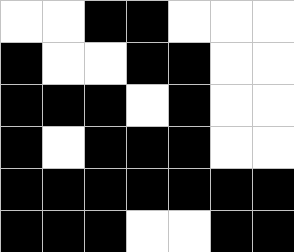[["white", "white", "black", "black", "white", "white", "white"], ["black", "white", "white", "black", "black", "white", "white"], ["black", "black", "black", "white", "black", "white", "white"], ["black", "white", "black", "black", "black", "white", "white"], ["black", "black", "black", "black", "black", "black", "black"], ["black", "black", "black", "white", "white", "black", "black"]]